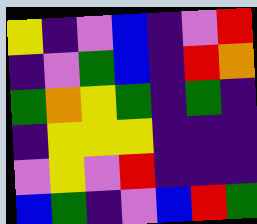[["yellow", "indigo", "violet", "blue", "indigo", "violet", "red"], ["indigo", "violet", "green", "blue", "indigo", "red", "orange"], ["green", "orange", "yellow", "green", "indigo", "green", "indigo"], ["indigo", "yellow", "yellow", "yellow", "indigo", "indigo", "indigo"], ["violet", "yellow", "violet", "red", "indigo", "indigo", "indigo"], ["blue", "green", "indigo", "violet", "blue", "red", "green"]]